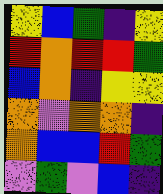[["yellow", "blue", "green", "indigo", "yellow"], ["red", "orange", "red", "red", "green"], ["blue", "orange", "indigo", "yellow", "yellow"], ["orange", "violet", "orange", "orange", "indigo"], ["orange", "blue", "blue", "red", "green"], ["violet", "green", "violet", "blue", "indigo"]]